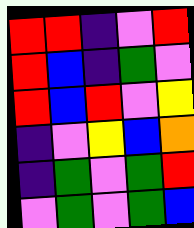[["red", "red", "indigo", "violet", "red"], ["red", "blue", "indigo", "green", "violet"], ["red", "blue", "red", "violet", "yellow"], ["indigo", "violet", "yellow", "blue", "orange"], ["indigo", "green", "violet", "green", "red"], ["violet", "green", "violet", "green", "blue"]]